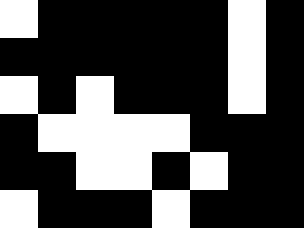[["white", "black", "black", "black", "black", "black", "white", "black"], ["black", "black", "black", "black", "black", "black", "white", "black"], ["white", "black", "white", "black", "black", "black", "white", "black"], ["black", "white", "white", "white", "white", "black", "black", "black"], ["black", "black", "white", "white", "black", "white", "black", "black"], ["white", "black", "black", "black", "white", "black", "black", "black"]]